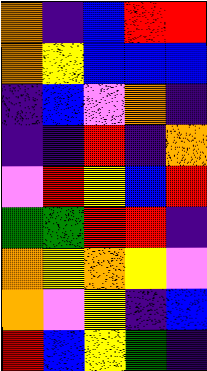[["orange", "indigo", "blue", "red", "red"], ["orange", "yellow", "blue", "blue", "blue"], ["indigo", "blue", "violet", "orange", "indigo"], ["indigo", "indigo", "red", "indigo", "orange"], ["violet", "red", "yellow", "blue", "red"], ["green", "green", "red", "red", "indigo"], ["orange", "yellow", "orange", "yellow", "violet"], ["orange", "violet", "yellow", "indigo", "blue"], ["red", "blue", "yellow", "green", "indigo"]]